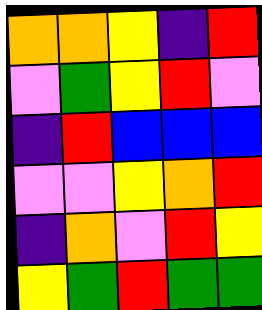[["orange", "orange", "yellow", "indigo", "red"], ["violet", "green", "yellow", "red", "violet"], ["indigo", "red", "blue", "blue", "blue"], ["violet", "violet", "yellow", "orange", "red"], ["indigo", "orange", "violet", "red", "yellow"], ["yellow", "green", "red", "green", "green"]]